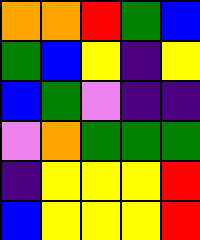[["orange", "orange", "red", "green", "blue"], ["green", "blue", "yellow", "indigo", "yellow"], ["blue", "green", "violet", "indigo", "indigo"], ["violet", "orange", "green", "green", "green"], ["indigo", "yellow", "yellow", "yellow", "red"], ["blue", "yellow", "yellow", "yellow", "red"]]